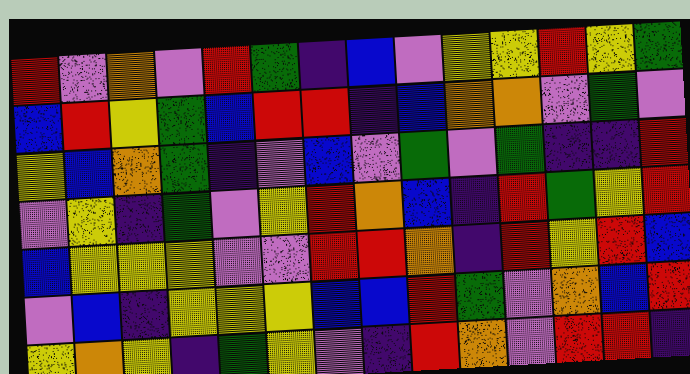[["red", "violet", "orange", "violet", "red", "green", "indigo", "blue", "violet", "yellow", "yellow", "red", "yellow", "green"], ["blue", "red", "yellow", "green", "blue", "red", "red", "indigo", "blue", "orange", "orange", "violet", "green", "violet"], ["yellow", "blue", "orange", "green", "indigo", "violet", "blue", "violet", "green", "violet", "green", "indigo", "indigo", "red"], ["violet", "yellow", "indigo", "green", "violet", "yellow", "red", "orange", "blue", "indigo", "red", "green", "yellow", "red"], ["blue", "yellow", "yellow", "yellow", "violet", "violet", "red", "red", "orange", "indigo", "red", "yellow", "red", "blue"], ["violet", "blue", "indigo", "yellow", "yellow", "yellow", "blue", "blue", "red", "green", "violet", "orange", "blue", "red"], ["yellow", "orange", "yellow", "indigo", "green", "yellow", "violet", "indigo", "red", "orange", "violet", "red", "red", "indigo"]]